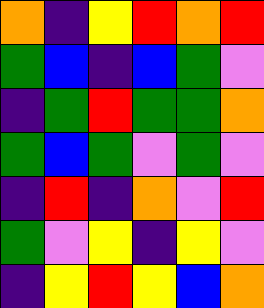[["orange", "indigo", "yellow", "red", "orange", "red"], ["green", "blue", "indigo", "blue", "green", "violet"], ["indigo", "green", "red", "green", "green", "orange"], ["green", "blue", "green", "violet", "green", "violet"], ["indigo", "red", "indigo", "orange", "violet", "red"], ["green", "violet", "yellow", "indigo", "yellow", "violet"], ["indigo", "yellow", "red", "yellow", "blue", "orange"]]